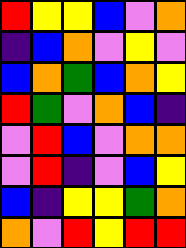[["red", "yellow", "yellow", "blue", "violet", "orange"], ["indigo", "blue", "orange", "violet", "yellow", "violet"], ["blue", "orange", "green", "blue", "orange", "yellow"], ["red", "green", "violet", "orange", "blue", "indigo"], ["violet", "red", "blue", "violet", "orange", "orange"], ["violet", "red", "indigo", "violet", "blue", "yellow"], ["blue", "indigo", "yellow", "yellow", "green", "orange"], ["orange", "violet", "red", "yellow", "red", "red"]]